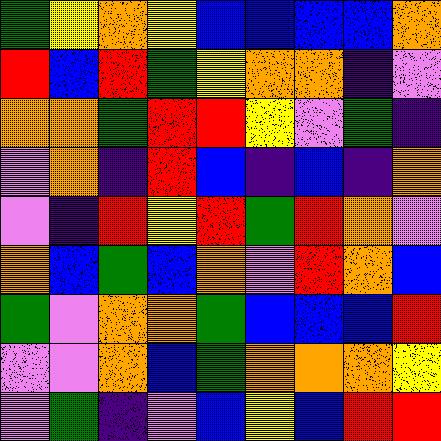[["green", "yellow", "orange", "yellow", "blue", "blue", "blue", "blue", "orange"], ["red", "blue", "red", "green", "yellow", "orange", "orange", "indigo", "violet"], ["orange", "orange", "green", "red", "red", "yellow", "violet", "green", "indigo"], ["violet", "orange", "indigo", "red", "blue", "indigo", "blue", "indigo", "orange"], ["violet", "indigo", "red", "yellow", "red", "green", "red", "orange", "violet"], ["orange", "blue", "green", "blue", "orange", "violet", "red", "orange", "blue"], ["green", "violet", "orange", "orange", "green", "blue", "blue", "blue", "red"], ["violet", "violet", "orange", "blue", "green", "orange", "orange", "orange", "yellow"], ["violet", "green", "indigo", "violet", "blue", "yellow", "blue", "red", "red"]]